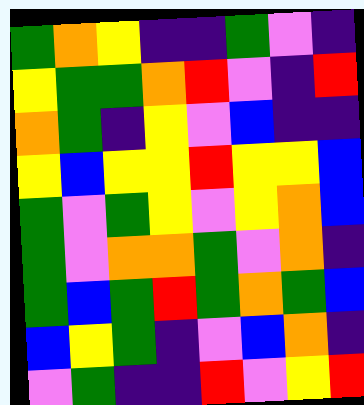[["green", "orange", "yellow", "indigo", "indigo", "green", "violet", "indigo"], ["yellow", "green", "green", "orange", "red", "violet", "indigo", "red"], ["orange", "green", "indigo", "yellow", "violet", "blue", "indigo", "indigo"], ["yellow", "blue", "yellow", "yellow", "red", "yellow", "yellow", "blue"], ["green", "violet", "green", "yellow", "violet", "yellow", "orange", "blue"], ["green", "violet", "orange", "orange", "green", "violet", "orange", "indigo"], ["green", "blue", "green", "red", "green", "orange", "green", "blue"], ["blue", "yellow", "green", "indigo", "violet", "blue", "orange", "indigo"], ["violet", "green", "indigo", "indigo", "red", "violet", "yellow", "red"]]